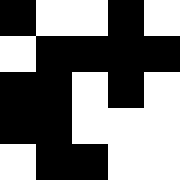[["black", "white", "white", "black", "white"], ["white", "black", "black", "black", "black"], ["black", "black", "white", "black", "white"], ["black", "black", "white", "white", "white"], ["white", "black", "black", "white", "white"]]